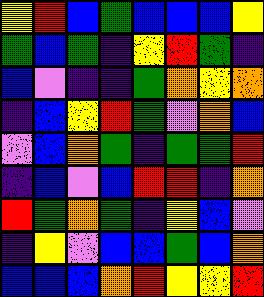[["yellow", "red", "blue", "green", "blue", "blue", "blue", "yellow"], ["green", "blue", "green", "indigo", "yellow", "red", "green", "indigo"], ["blue", "violet", "indigo", "indigo", "green", "orange", "yellow", "orange"], ["indigo", "blue", "yellow", "red", "green", "violet", "orange", "blue"], ["violet", "blue", "orange", "green", "indigo", "green", "green", "red"], ["indigo", "blue", "violet", "blue", "red", "red", "indigo", "orange"], ["red", "green", "orange", "green", "indigo", "yellow", "blue", "violet"], ["indigo", "yellow", "violet", "blue", "blue", "green", "blue", "orange"], ["blue", "blue", "blue", "orange", "red", "yellow", "yellow", "red"]]